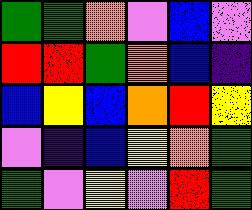[["green", "green", "orange", "violet", "blue", "violet"], ["red", "red", "green", "orange", "blue", "indigo"], ["blue", "yellow", "blue", "orange", "red", "yellow"], ["violet", "indigo", "blue", "yellow", "orange", "green"], ["green", "violet", "yellow", "violet", "red", "green"]]